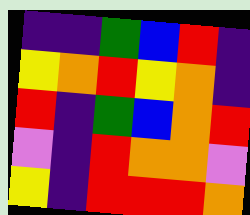[["indigo", "indigo", "green", "blue", "red", "indigo"], ["yellow", "orange", "red", "yellow", "orange", "indigo"], ["red", "indigo", "green", "blue", "orange", "red"], ["violet", "indigo", "red", "orange", "orange", "violet"], ["yellow", "indigo", "red", "red", "red", "orange"]]